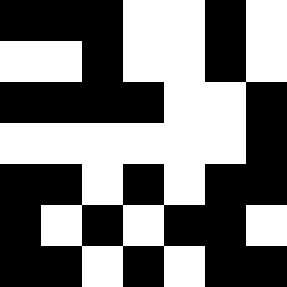[["black", "black", "black", "white", "white", "black", "white"], ["white", "white", "black", "white", "white", "black", "white"], ["black", "black", "black", "black", "white", "white", "black"], ["white", "white", "white", "white", "white", "white", "black"], ["black", "black", "white", "black", "white", "black", "black"], ["black", "white", "black", "white", "black", "black", "white"], ["black", "black", "white", "black", "white", "black", "black"]]